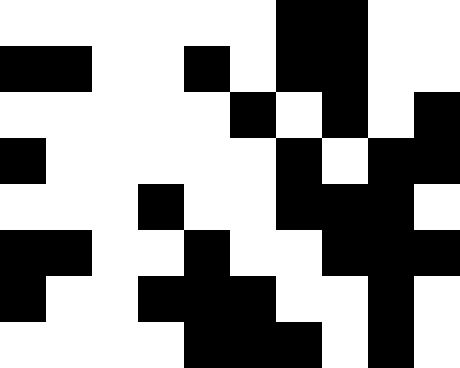[["white", "white", "white", "white", "white", "white", "black", "black", "white", "white"], ["black", "black", "white", "white", "black", "white", "black", "black", "white", "white"], ["white", "white", "white", "white", "white", "black", "white", "black", "white", "black"], ["black", "white", "white", "white", "white", "white", "black", "white", "black", "black"], ["white", "white", "white", "black", "white", "white", "black", "black", "black", "white"], ["black", "black", "white", "white", "black", "white", "white", "black", "black", "black"], ["black", "white", "white", "black", "black", "black", "white", "white", "black", "white"], ["white", "white", "white", "white", "black", "black", "black", "white", "black", "white"]]